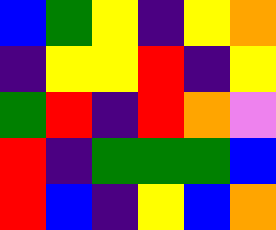[["blue", "green", "yellow", "indigo", "yellow", "orange"], ["indigo", "yellow", "yellow", "red", "indigo", "yellow"], ["green", "red", "indigo", "red", "orange", "violet"], ["red", "indigo", "green", "green", "green", "blue"], ["red", "blue", "indigo", "yellow", "blue", "orange"]]